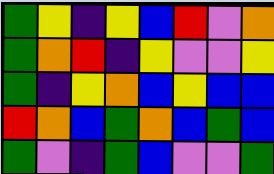[["green", "yellow", "indigo", "yellow", "blue", "red", "violet", "orange"], ["green", "orange", "red", "indigo", "yellow", "violet", "violet", "yellow"], ["green", "indigo", "yellow", "orange", "blue", "yellow", "blue", "blue"], ["red", "orange", "blue", "green", "orange", "blue", "green", "blue"], ["green", "violet", "indigo", "green", "blue", "violet", "violet", "green"]]